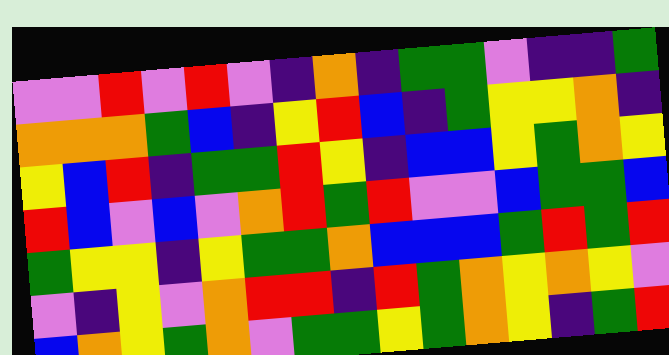[["violet", "violet", "red", "violet", "red", "violet", "indigo", "orange", "indigo", "green", "green", "violet", "indigo", "indigo", "green"], ["orange", "orange", "orange", "green", "blue", "indigo", "yellow", "red", "blue", "indigo", "green", "yellow", "yellow", "orange", "indigo"], ["yellow", "blue", "red", "indigo", "green", "green", "red", "yellow", "indigo", "blue", "blue", "yellow", "green", "orange", "yellow"], ["red", "blue", "violet", "blue", "violet", "orange", "red", "green", "red", "violet", "violet", "blue", "green", "green", "blue"], ["green", "yellow", "yellow", "indigo", "yellow", "green", "green", "orange", "blue", "blue", "blue", "green", "red", "green", "red"], ["violet", "indigo", "yellow", "violet", "orange", "red", "red", "indigo", "red", "green", "orange", "yellow", "orange", "yellow", "violet"], ["blue", "orange", "yellow", "green", "orange", "violet", "green", "green", "yellow", "green", "orange", "yellow", "indigo", "green", "red"]]